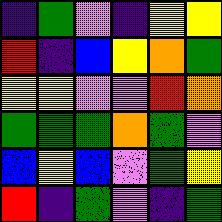[["indigo", "green", "violet", "indigo", "yellow", "yellow"], ["red", "indigo", "blue", "yellow", "orange", "green"], ["yellow", "yellow", "violet", "violet", "red", "orange"], ["green", "green", "green", "orange", "green", "violet"], ["blue", "yellow", "blue", "violet", "green", "yellow"], ["red", "indigo", "green", "violet", "indigo", "green"]]